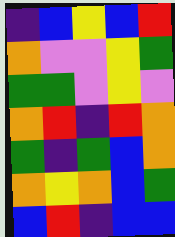[["indigo", "blue", "yellow", "blue", "red"], ["orange", "violet", "violet", "yellow", "green"], ["green", "green", "violet", "yellow", "violet"], ["orange", "red", "indigo", "red", "orange"], ["green", "indigo", "green", "blue", "orange"], ["orange", "yellow", "orange", "blue", "green"], ["blue", "red", "indigo", "blue", "blue"]]